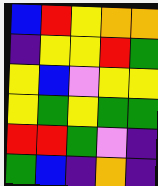[["blue", "red", "yellow", "orange", "orange"], ["indigo", "yellow", "yellow", "red", "green"], ["yellow", "blue", "violet", "yellow", "yellow"], ["yellow", "green", "yellow", "green", "green"], ["red", "red", "green", "violet", "indigo"], ["green", "blue", "indigo", "orange", "indigo"]]